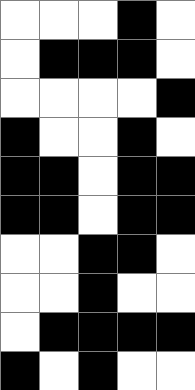[["white", "white", "white", "black", "white"], ["white", "black", "black", "black", "white"], ["white", "white", "white", "white", "black"], ["black", "white", "white", "black", "white"], ["black", "black", "white", "black", "black"], ["black", "black", "white", "black", "black"], ["white", "white", "black", "black", "white"], ["white", "white", "black", "white", "white"], ["white", "black", "black", "black", "black"], ["black", "white", "black", "white", "white"]]